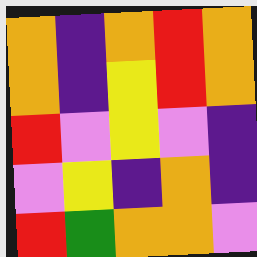[["orange", "indigo", "orange", "red", "orange"], ["orange", "indigo", "yellow", "red", "orange"], ["red", "violet", "yellow", "violet", "indigo"], ["violet", "yellow", "indigo", "orange", "indigo"], ["red", "green", "orange", "orange", "violet"]]